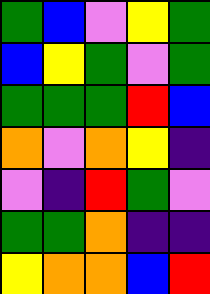[["green", "blue", "violet", "yellow", "green"], ["blue", "yellow", "green", "violet", "green"], ["green", "green", "green", "red", "blue"], ["orange", "violet", "orange", "yellow", "indigo"], ["violet", "indigo", "red", "green", "violet"], ["green", "green", "orange", "indigo", "indigo"], ["yellow", "orange", "orange", "blue", "red"]]